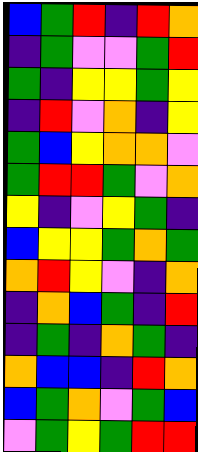[["blue", "green", "red", "indigo", "red", "orange"], ["indigo", "green", "violet", "violet", "green", "red"], ["green", "indigo", "yellow", "yellow", "green", "yellow"], ["indigo", "red", "violet", "orange", "indigo", "yellow"], ["green", "blue", "yellow", "orange", "orange", "violet"], ["green", "red", "red", "green", "violet", "orange"], ["yellow", "indigo", "violet", "yellow", "green", "indigo"], ["blue", "yellow", "yellow", "green", "orange", "green"], ["orange", "red", "yellow", "violet", "indigo", "orange"], ["indigo", "orange", "blue", "green", "indigo", "red"], ["indigo", "green", "indigo", "orange", "green", "indigo"], ["orange", "blue", "blue", "indigo", "red", "orange"], ["blue", "green", "orange", "violet", "green", "blue"], ["violet", "green", "yellow", "green", "red", "red"]]